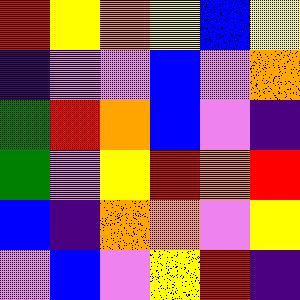[["red", "yellow", "orange", "yellow", "blue", "yellow"], ["indigo", "violet", "violet", "blue", "violet", "orange"], ["green", "red", "orange", "blue", "violet", "indigo"], ["green", "violet", "yellow", "red", "orange", "red"], ["blue", "indigo", "orange", "orange", "violet", "yellow"], ["violet", "blue", "violet", "yellow", "red", "indigo"]]